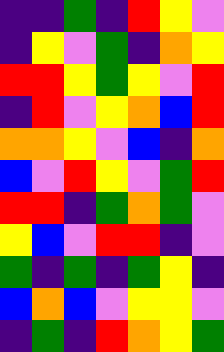[["indigo", "indigo", "green", "indigo", "red", "yellow", "violet"], ["indigo", "yellow", "violet", "green", "indigo", "orange", "yellow"], ["red", "red", "yellow", "green", "yellow", "violet", "red"], ["indigo", "red", "violet", "yellow", "orange", "blue", "red"], ["orange", "orange", "yellow", "violet", "blue", "indigo", "orange"], ["blue", "violet", "red", "yellow", "violet", "green", "red"], ["red", "red", "indigo", "green", "orange", "green", "violet"], ["yellow", "blue", "violet", "red", "red", "indigo", "violet"], ["green", "indigo", "green", "indigo", "green", "yellow", "indigo"], ["blue", "orange", "blue", "violet", "yellow", "yellow", "violet"], ["indigo", "green", "indigo", "red", "orange", "yellow", "green"]]